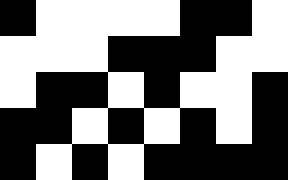[["black", "white", "white", "white", "white", "black", "black", "white"], ["white", "white", "white", "black", "black", "black", "white", "white"], ["white", "black", "black", "white", "black", "white", "white", "black"], ["black", "black", "white", "black", "white", "black", "white", "black"], ["black", "white", "black", "white", "black", "black", "black", "black"]]